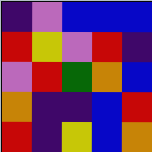[["indigo", "violet", "blue", "blue", "blue"], ["red", "yellow", "violet", "red", "indigo"], ["violet", "red", "green", "orange", "blue"], ["orange", "indigo", "indigo", "blue", "red"], ["red", "indigo", "yellow", "blue", "orange"]]